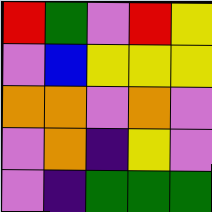[["red", "green", "violet", "red", "yellow"], ["violet", "blue", "yellow", "yellow", "yellow"], ["orange", "orange", "violet", "orange", "violet"], ["violet", "orange", "indigo", "yellow", "violet"], ["violet", "indigo", "green", "green", "green"]]